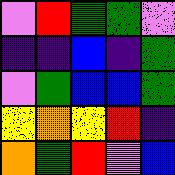[["violet", "red", "green", "green", "violet"], ["indigo", "indigo", "blue", "indigo", "green"], ["violet", "green", "blue", "blue", "green"], ["yellow", "orange", "yellow", "red", "indigo"], ["orange", "green", "red", "violet", "blue"]]